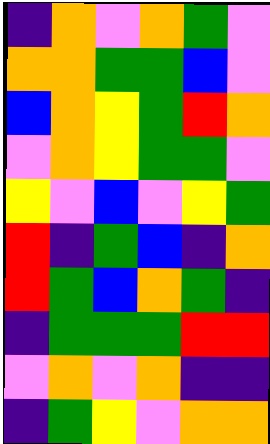[["indigo", "orange", "violet", "orange", "green", "violet"], ["orange", "orange", "green", "green", "blue", "violet"], ["blue", "orange", "yellow", "green", "red", "orange"], ["violet", "orange", "yellow", "green", "green", "violet"], ["yellow", "violet", "blue", "violet", "yellow", "green"], ["red", "indigo", "green", "blue", "indigo", "orange"], ["red", "green", "blue", "orange", "green", "indigo"], ["indigo", "green", "green", "green", "red", "red"], ["violet", "orange", "violet", "orange", "indigo", "indigo"], ["indigo", "green", "yellow", "violet", "orange", "orange"]]